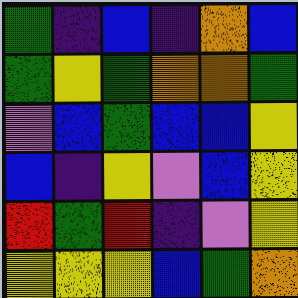[["green", "indigo", "blue", "indigo", "orange", "blue"], ["green", "yellow", "green", "orange", "orange", "green"], ["violet", "blue", "green", "blue", "blue", "yellow"], ["blue", "indigo", "yellow", "violet", "blue", "yellow"], ["red", "green", "red", "indigo", "violet", "yellow"], ["yellow", "yellow", "yellow", "blue", "green", "orange"]]